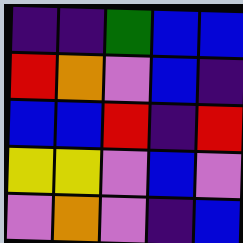[["indigo", "indigo", "green", "blue", "blue"], ["red", "orange", "violet", "blue", "indigo"], ["blue", "blue", "red", "indigo", "red"], ["yellow", "yellow", "violet", "blue", "violet"], ["violet", "orange", "violet", "indigo", "blue"]]